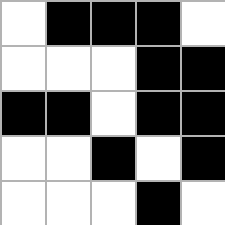[["white", "black", "black", "black", "white"], ["white", "white", "white", "black", "black"], ["black", "black", "white", "black", "black"], ["white", "white", "black", "white", "black"], ["white", "white", "white", "black", "white"]]